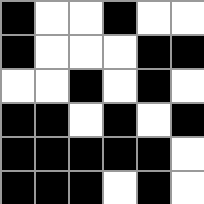[["black", "white", "white", "black", "white", "white"], ["black", "white", "white", "white", "black", "black"], ["white", "white", "black", "white", "black", "white"], ["black", "black", "white", "black", "white", "black"], ["black", "black", "black", "black", "black", "white"], ["black", "black", "black", "white", "black", "white"]]